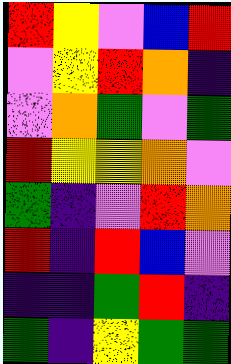[["red", "yellow", "violet", "blue", "red"], ["violet", "yellow", "red", "orange", "indigo"], ["violet", "orange", "green", "violet", "green"], ["red", "yellow", "yellow", "orange", "violet"], ["green", "indigo", "violet", "red", "orange"], ["red", "indigo", "red", "blue", "violet"], ["indigo", "indigo", "green", "red", "indigo"], ["green", "indigo", "yellow", "green", "green"]]